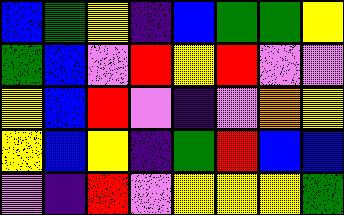[["blue", "green", "yellow", "indigo", "blue", "green", "green", "yellow"], ["green", "blue", "violet", "red", "yellow", "red", "violet", "violet"], ["yellow", "blue", "red", "violet", "indigo", "violet", "orange", "yellow"], ["yellow", "blue", "yellow", "indigo", "green", "red", "blue", "blue"], ["violet", "indigo", "red", "violet", "yellow", "yellow", "yellow", "green"]]